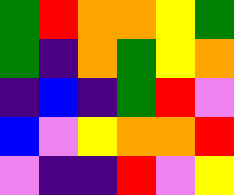[["green", "red", "orange", "orange", "yellow", "green"], ["green", "indigo", "orange", "green", "yellow", "orange"], ["indigo", "blue", "indigo", "green", "red", "violet"], ["blue", "violet", "yellow", "orange", "orange", "red"], ["violet", "indigo", "indigo", "red", "violet", "yellow"]]